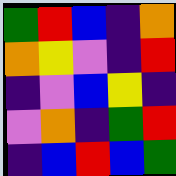[["green", "red", "blue", "indigo", "orange"], ["orange", "yellow", "violet", "indigo", "red"], ["indigo", "violet", "blue", "yellow", "indigo"], ["violet", "orange", "indigo", "green", "red"], ["indigo", "blue", "red", "blue", "green"]]